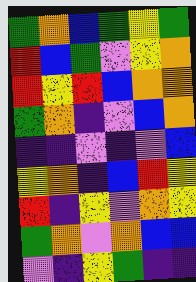[["green", "orange", "blue", "green", "yellow", "green"], ["red", "blue", "green", "violet", "yellow", "orange"], ["red", "yellow", "red", "blue", "orange", "orange"], ["green", "orange", "indigo", "violet", "blue", "orange"], ["indigo", "indigo", "violet", "indigo", "violet", "blue"], ["yellow", "orange", "indigo", "blue", "red", "yellow"], ["red", "indigo", "yellow", "violet", "orange", "yellow"], ["green", "orange", "violet", "orange", "blue", "blue"], ["violet", "indigo", "yellow", "green", "indigo", "indigo"]]